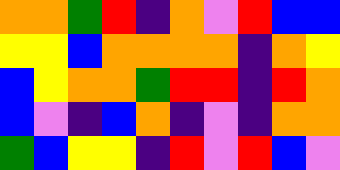[["orange", "orange", "green", "red", "indigo", "orange", "violet", "red", "blue", "blue"], ["yellow", "yellow", "blue", "orange", "orange", "orange", "orange", "indigo", "orange", "yellow"], ["blue", "yellow", "orange", "orange", "green", "red", "red", "indigo", "red", "orange"], ["blue", "violet", "indigo", "blue", "orange", "indigo", "violet", "indigo", "orange", "orange"], ["green", "blue", "yellow", "yellow", "indigo", "red", "violet", "red", "blue", "violet"]]